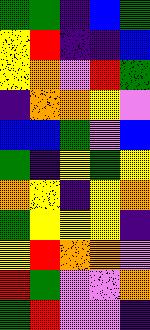[["green", "green", "indigo", "blue", "green"], ["yellow", "red", "indigo", "indigo", "blue"], ["yellow", "orange", "violet", "red", "green"], ["indigo", "orange", "orange", "yellow", "violet"], ["blue", "blue", "green", "violet", "blue"], ["green", "indigo", "yellow", "green", "yellow"], ["orange", "yellow", "indigo", "yellow", "orange"], ["green", "yellow", "yellow", "yellow", "indigo"], ["yellow", "red", "orange", "orange", "violet"], ["red", "green", "violet", "violet", "orange"], ["green", "red", "violet", "violet", "indigo"]]